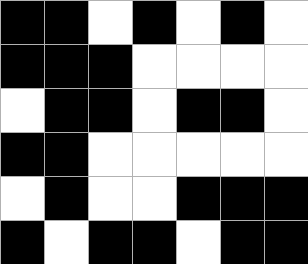[["black", "black", "white", "black", "white", "black", "white"], ["black", "black", "black", "white", "white", "white", "white"], ["white", "black", "black", "white", "black", "black", "white"], ["black", "black", "white", "white", "white", "white", "white"], ["white", "black", "white", "white", "black", "black", "black"], ["black", "white", "black", "black", "white", "black", "black"]]